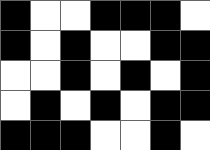[["black", "white", "white", "black", "black", "black", "white"], ["black", "white", "black", "white", "white", "black", "black"], ["white", "white", "black", "white", "black", "white", "black"], ["white", "black", "white", "black", "white", "black", "black"], ["black", "black", "black", "white", "white", "black", "white"]]